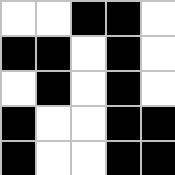[["white", "white", "black", "black", "white"], ["black", "black", "white", "black", "white"], ["white", "black", "white", "black", "white"], ["black", "white", "white", "black", "black"], ["black", "white", "white", "black", "black"]]